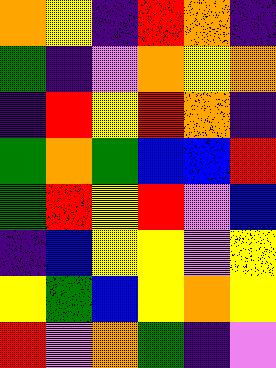[["orange", "yellow", "indigo", "red", "orange", "indigo"], ["green", "indigo", "violet", "orange", "yellow", "orange"], ["indigo", "red", "yellow", "red", "orange", "indigo"], ["green", "orange", "green", "blue", "blue", "red"], ["green", "red", "yellow", "red", "violet", "blue"], ["indigo", "blue", "yellow", "yellow", "violet", "yellow"], ["yellow", "green", "blue", "yellow", "orange", "yellow"], ["red", "violet", "orange", "green", "indigo", "violet"]]